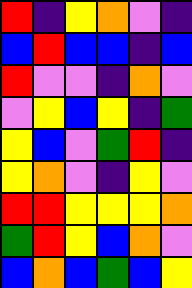[["red", "indigo", "yellow", "orange", "violet", "indigo"], ["blue", "red", "blue", "blue", "indigo", "blue"], ["red", "violet", "violet", "indigo", "orange", "violet"], ["violet", "yellow", "blue", "yellow", "indigo", "green"], ["yellow", "blue", "violet", "green", "red", "indigo"], ["yellow", "orange", "violet", "indigo", "yellow", "violet"], ["red", "red", "yellow", "yellow", "yellow", "orange"], ["green", "red", "yellow", "blue", "orange", "violet"], ["blue", "orange", "blue", "green", "blue", "yellow"]]